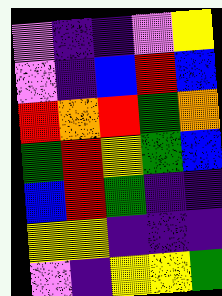[["violet", "indigo", "indigo", "violet", "yellow"], ["violet", "indigo", "blue", "red", "blue"], ["red", "orange", "red", "green", "orange"], ["green", "red", "yellow", "green", "blue"], ["blue", "red", "green", "indigo", "indigo"], ["yellow", "yellow", "indigo", "indigo", "indigo"], ["violet", "indigo", "yellow", "yellow", "green"]]